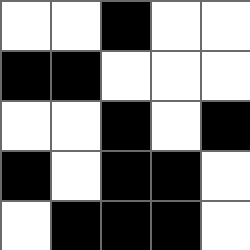[["white", "white", "black", "white", "white"], ["black", "black", "white", "white", "white"], ["white", "white", "black", "white", "black"], ["black", "white", "black", "black", "white"], ["white", "black", "black", "black", "white"]]